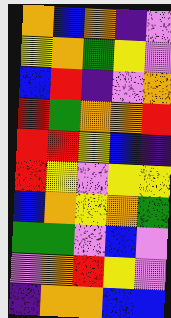[["orange", "blue", "orange", "indigo", "violet"], ["yellow", "orange", "green", "yellow", "violet"], ["blue", "red", "indigo", "violet", "orange"], ["red", "green", "orange", "orange", "red"], ["red", "red", "yellow", "blue", "indigo"], ["red", "yellow", "violet", "yellow", "yellow"], ["blue", "orange", "yellow", "orange", "green"], ["green", "green", "violet", "blue", "violet"], ["violet", "orange", "red", "yellow", "violet"], ["indigo", "orange", "orange", "blue", "blue"]]